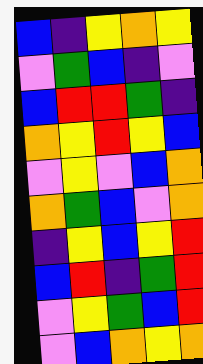[["blue", "indigo", "yellow", "orange", "yellow"], ["violet", "green", "blue", "indigo", "violet"], ["blue", "red", "red", "green", "indigo"], ["orange", "yellow", "red", "yellow", "blue"], ["violet", "yellow", "violet", "blue", "orange"], ["orange", "green", "blue", "violet", "orange"], ["indigo", "yellow", "blue", "yellow", "red"], ["blue", "red", "indigo", "green", "red"], ["violet", "yellow", "green", "blue", "red"], ["violet", "blue", "orange", "yellow", "orange"]]